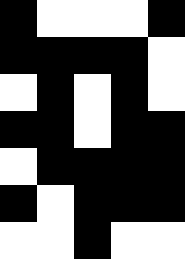[["black", "white", "white", "white", "black"], ["black", "black", "black", "black", "white"], ["white", "black", "white", "black", "white"], ["black", "black", "white", "black", "black"], ["white", "black", "black", "black", "black"], ["black", "white", "black", "black", "black"], ["white", "white", "black", "white", "white"]]